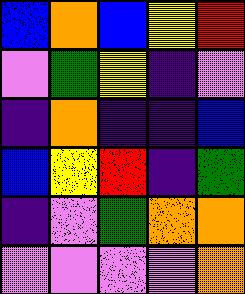[["blue", "orange", "blue", "yellow", "red"], ["violet", "green", "yellow", "indigo", "violet"], ["indigo", "orange", "indigo", "indigo", "blue"], ["blue", "yellow", "red", "indigo", "green"], ["indigo", "violet", "green", "orange", "orange"], ["violet", "violet", "violet", "violet", "orange"]]